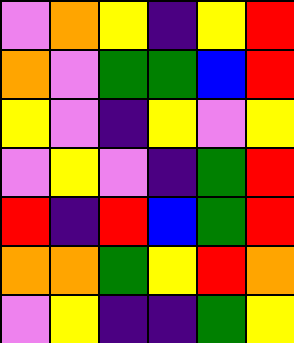[["violet", "orange", "yellow", "indigo", "yellow", "red"], ["orange", "violet", "green", "green", "blue", "red"], ["yellow", "violet", "indigo", "yellow", "violet", "yellow"], ["violet", "yellow", "violet", "indigo", "green", "red"], ["red", "indigo", "red", "blue", "green", "red"], ["orange", "orange", "green", "yellow", "red", "orange"], ["violet", "yellow", "indigo", "indigo", "green", "yellow"]]